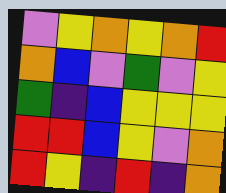[["violet", "yellow", "orange", "yellow", "orange", "red"], ["orange", "blue", "violet", "green", "violet", "yellow"], ["green", "indigo", "blue", "yellow", "yellow", "yellow"], ["red", "red", "blue", "yellow", "violet", "orange"], ["red", "yellow", "indigo", "red", "indigo", "orange"]]